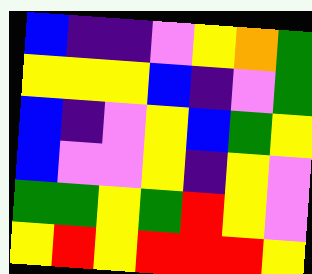[["blue", "indigo", "indigo", "violet", "yellow", "orange", "green"], ["yellow", "yellow", "yellow", "blue", "indigo", "violet", "green"], ["blue", "indigo", "violet", "yellow", "blue", "green", "yellow"], ["blue", "violet", "violet", "yellow", "indigo", "yellow", "violet"], ["green", "green", "yellow", "green", "red", "yellow", "violet"], ["yellow", "red", "yellow", "red", "red", "red", "yellow"]]